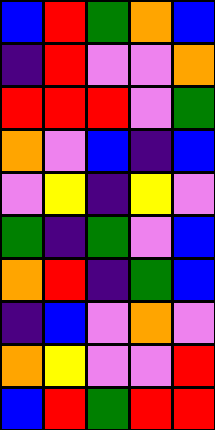[["blue", "red", "green", "orange", "blue"], ["indigo", "red", "violet", "violet", "orange"], ["red", "red", "red", "violet", "green"], ["orange", "violet", "blue", "indigo", "blue"], ["violet", "yellow", "indigo", "yellow", "violet"], ["green", "indigo", "green", "violet", "blue"], ["orange", "red", "indigo", "green", "blue"], ["indigo", "blue", "violet", "orange", "violet"], ["orange", "yellow", "violet", "violet", "red"], ["blue", "red", "green", "red", "red"]]